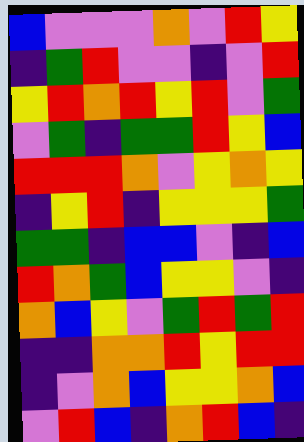[["blue", "violet", "violet", "violet", "orange", "violet", "red", "yellow"], ["indigo", "green", "red", "violet", "violet", "indigo", "violet", "red"], ["yellow", "red", "orange", "red", "yellow", "red", "violet", "green"], ["violet", "green", "indigo", "green", "green", "red", "yellow", "blue"], ["red", "red", "red", "orange", "violet", "yellow", "orange", "yellow"], ["indigo", "yellow", "red", "indigo", "yellow", "yellow", "yellow", "green"], ["green", "green", "indigo", "blue", "blue", "violet", "indigo", "blue"], ["red", "orange", "green", "blue", "yellow", "yellow", "violet", "indigo"], ["orange", "blue", "yellow", "violet", "green", "red", "green", "red"], ["indigo", "indigo", "orange", "orange", "red", "yellow", "red", "red"], ["indigo", "violet", "orange", "blue", "yellow", "yellow", "orange", "blue"], ["violet", "red", "blue", "indigo", "orange", "red", "blue", "indigo"]]